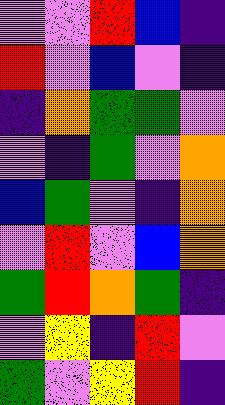[["violet", "violet", "red", "blue", "indigo"], ["red", "violet", "blue", "violet", "indigo"], ["indigo", "orange", "green", "green", "violet"], ["violet", "indigo", "green", "violet", "orange"], ["blue", "green", "violet", "indigo", "orange"], ["violet", "red", "violet", "blue", "orange"], ["green", "red", "orange", "green", "indigo"], ["violet", "yellow", "indigo", "red", "violet"], ["green", "violet", "yellow", "red", "indigo"]]